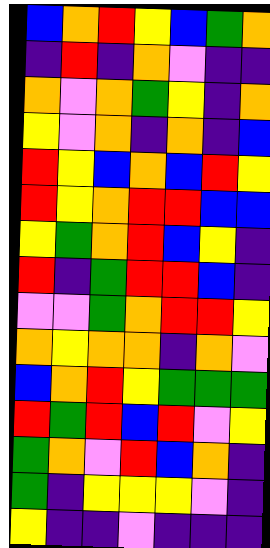[["blue", "orange", "red", "yellow", "blue", "green", "orange"], ["indigo", "red", "indigo", "orange", "violet", "indigo", "indigo"], ["orange", "violet", "orange", "green", "yellow", "indigo", "orange"], ["yellow", "violet", "orange", "indigo", "orange", "indigo", "blue"], ["red", "yellow", "blue", "orange", "blue", "red", "yellow"], ["red", "yellow", "orange", "red", "red", "blue", "blue"], ["yellow", "green", "orange", "red", "blue", "yellow", "indigo"], ["red", "indigo", "green", "red", "red", "blue", "indigo"], ["violet", "violet", "green", "orange", "red", "red", "yellow"], ["orange", "yellow", "orange", "orange", "indigo", "orange", "violet"], ["blue", "orange", "red", "yellow", "green", "green", "green"], ["red", "green", "red", "blue", "red", "violet", "yellow"], ["green", "orange", "violet", "red", "blue", "orange", "indigo"], ["green", "indigo", "yellow", "yellow", "yellow", "violet", "indigo"], ["yellow", "indigo", "indigo", "violet", "indigo", "indigo", "indigo"]]